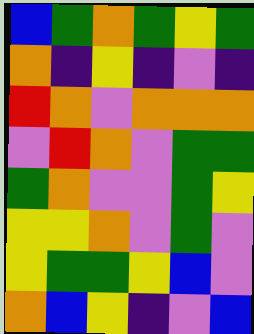[["blue", "green", "orange", "green", "yellow", "green"], ["orange", "indigo", "yellow", "indigo", "violet", "indigo"], ["red", "orange", "violet", "orange", "orange", "orange"], ["violet", "red", "orange", "violet", "green", "green"], ["green", "orange", "violet", "violet", "green", "yellow"], ["yellow", "yellow", "orange", "violet", "green", "violet"], ["yellow", "green", "green", "yellow", "blue", "violet"], ["orange", "blue", "yellow", "indigo", "violet", "blue"]]